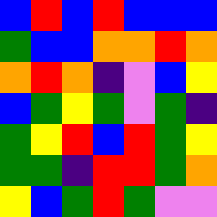[["blue", "red", "blue", "red", "blue", "blue", "blue"], ["green", "blue", "blue", "orange", "orange", "red", "orange"], ["orange", "red", "orange", "indigo", "violet", "blue", "yellow"], ["blue", "green", "yellow", "green", "violet", "green", "indigo"], ["green", "yellow", "red", "blue", "red", "green", "yellow"], ["green", "green", "indigo", "red", "red", "green", "orange"], ["yellow", "blue", "green", "red", "green", "violet", "violet"]]